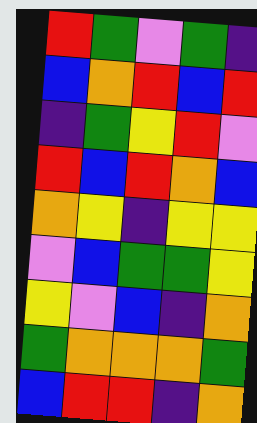[["red", "green", "violet", "green", "indigo"], ["blue", "orange", "red", "blue", "red"], ["indigo", "green", "yellow", "red", "violet"], ["red", "blue", "red", "orange", "blue"], ["orange", "yellow", "indigo", "yellow", "yellow"], ["violet", "blue", "green", "green", "yellow"], ["yellow", "violet", "blue", "indigo", "orange"], ["green", "orange", "orange", "orange", "green"], ["blue", "red", "red", "indigo", "orange"]]